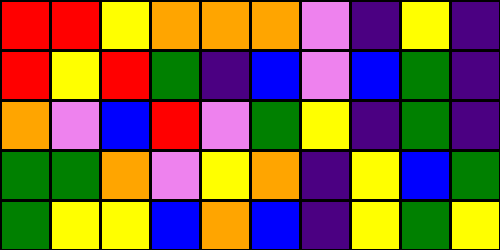[["red", "red", "yellow", "orange", "orange", "orange", "violet", "indigo", "yellow", "indigo"], ["red", "yellow", "red", "green", "indigo", "blue", "violet", "blue", "green", "indigo"], ["orange", "violet", "blue", "red", "violet", "green", "yellow", "indigo", "green", "indigo"], ["green", "green", "orange", "violet", "yellow", "orange", "indigo", "yellow", "blue", "green"], ["green", "yellow", "yellow", "blue", "orange", "blue", "indigo", "yellow", "green", "yellow"]]